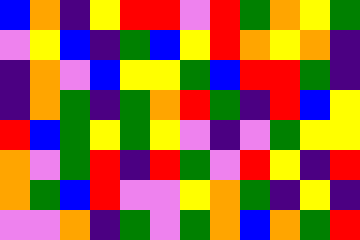[["blue", "orange", "indigo", "yellow", "red", "red", "violet", "red", "green", "orange", "yellow", "green"], ["violet", "yellow", "blue", "indigo", "green", "blue", "yellow", "red", "orange", "yellow", "orange", "indigo"], ["indigo", "orange", "violet", "blue", "yellow", "yellow", "green", "blue", "red", "red", "green", "indigo"], ["indigo", "orange", "green", "indigo", "green", "orange", "red", "green", "indigo", "red", "blue", "yellow"], ["red", "blue", "green", "yellow", "green", "yellow", "violet", "indigo", "violet", "green", "yellow", "yellow"], ["orange", "violet", "green", "red", "indigo", "red", "green", "violet", "red", "yellow", "indigo", "red"], ["orange", "green", "blue", "red", "violet", "violet", "yellow", "orange", "green", "indigo", "yellow", "indigo"], ["violet", "violet", "orange", "indigo", "green", "violet", "green", "orange", "blue", "orange", "green", "red"]]